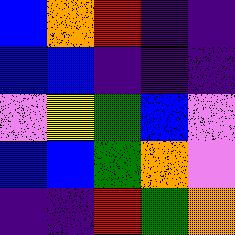[["blue", "orange", "red", "indigo", "indigo"], ["blue", "blue", "indigo", "indigo", "indigo"], ["violet", "yellow", "green", "blue", "violet"], ["blue", "blue", "green", "orange", "violet"], ["indigo", "indigo", "red", "green", "orange"]]